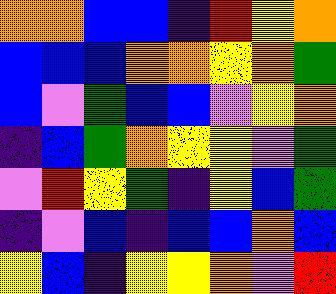[["orange", "orange", "blue", "blue", "indigo", "red", "yellow", "orange"], ["blue", "blue", "blue", "orange", "orange", "yellow", "orange", "green"], ["blue", "violet", "green", "blue", "blue", "violet", "yellow", "orange"], ["indigo", "blue", "green", "orange", "yellow", "yellow", "violet", "green"], ["violet", "red", "yellow", "green", "indigo", "yellow", "blue", "green"], ["indigo", "violet", "blue", "indigo", "blue", "blue", "orange", "blue"], ["yellow", "blue", "indigo", "yellow", "yellow", "orange", "violet", "red"]]